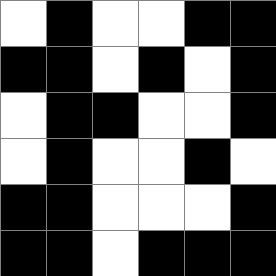[["white", "black", "white", "white", "black", "black"], ["black", "black", "white", "black", "white", "black"], ["white", "black", "black", "white", "white", "black"], ["white", "black", "white", "white", "black", "white"], ["black", "black", "white", "white", "white", "black"], ["black", "black", "white", "black", "black", "black"]]